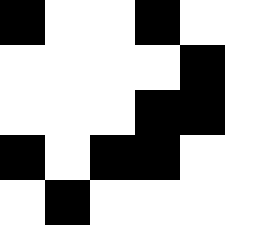[["black", "white", "white", "black", "white", "white"], ["white", "white", "white", "white", "black", "white"], ["white", "white", "white", "black", "black", "white"], ["black", "white", "black", "black", "white", "white"], ["white", "black", "white", "white", "white", "white"]]